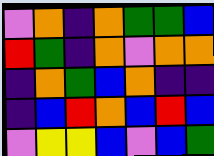[["violet", "orange", "indigo", "orange", "green", "green", "blue"], ["red", "green", "indigo", "orange", "violet", "orange", "orange"], ["indigo", "orange", "green", "blue", "orange", "indigo", "indigo"], ["indigo", "blue", "red", "orange", "blue", "red", "blue"], ["violet", "yellow", "yellow", "blue", "violet", "blue", "green"]]